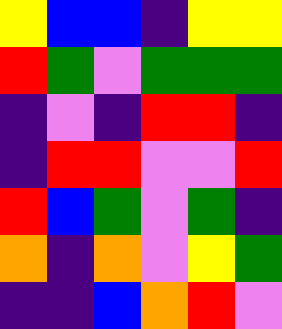[["yellow", "blue", "blue", "indigo", "yellow", "yellow"], ["red", "green", "violet", "green", "green", "green"], ["indigo", "violet", "indigo", "red", "red", "indigo"], ["indigo", "red", "red", "violet", "violet", "red"], ["red", "blue", "green", "violet", "green", "indigo"], ["orange", "indigo", "orange", "violet", "yellow", "green"], ["indigo", "indigo", "blue", "orange", "red", "violet"]]